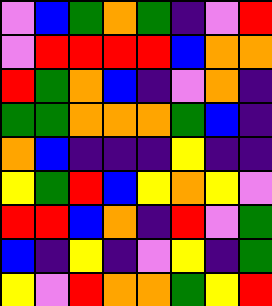[["violet", "blue", "green", "orange", "green", "indigo", "violet", "red"], ["violet", "red", "red", "red", "red", "blue", "orange", "orange"], ["red", "green", "orange", "blue", "indigo", "violet", "orange", "indigo"], ["green", "green", "orange", "orange", "orange", "green", "blue", "indigo"], ["orange", "blue", "indigo", "indigo", "indigo", "yellow", "indigo", "indigo"], ["yellow", "green", "red", "blue", "yellow", "orange", "yellow", "violet"], ["red", "red", "blue", "orange", "indigo", "red", "violet", "green"], ["blue", "indigo", "yellow", "indigo", "violet", "yellow", "indigo", "green"], ["yellow", "violet", "red", "orange", "orange", "green", "yellow", "red"]]